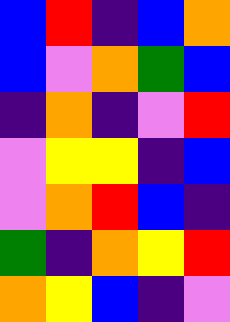[["blue", "red", "indigo", "blue", "orange"], ["blue", "violet", "orange", "green", "blue"], ["indigo", "orange", "indigo", "violet", "red"], ["violet", "yellow", "yellow", "indigo", "blue"], ["violet", "orange", "red", "blue", "indigo"], ["green", "indigo", "orange", "yellow", "red"], ["orange", "yellow", "blue", "indigo", "violet"]]